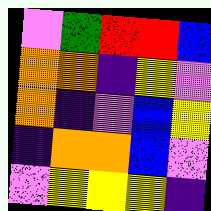[["violet", "green", "red", "red", "blue"], ["orange", "orange", "indigo", "yellow", "violet"], ["orange", "indigo", "violet", "blue", "yellow"], ["indigo", "orange", "orange", "blue", "violet"], ["violet", "yellow", "yellow", "yellow", "indigo"]]